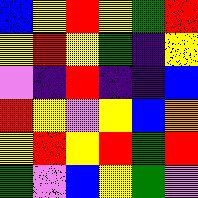[["blue", "yellow", "red", "yellow", "green", "red"], ["yellow", "red", "yellow", "green", "indigo", "yellow"], ["violet", "indigo", "red", "indigo", "indigo", "blue"], ["red", "yellow", "violet", "yellow", "blue", "orange"], ["yellow", "red", "yellow", "red", "green", "red"], ["green", "violet", "blue", "yellow", "green", "violet"]]